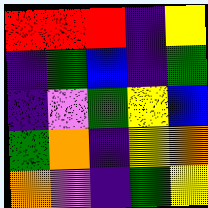[["red", "red", "red", "indigo", "yellow"], ["indigo", "green", "blue", "indigo", "green"], ["indigo", "violet", "green", "yellow", "blue"], ["green", "orange", "indigo", "yellow", "orange"], ["orange", "violet", "indigo", "green", "yellow"]]